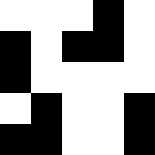[["white", "white", "white", "black", "white"], ["black", "white", "black", "black", "white"], ["black", "white", "white", "white", "white"], ["white", "black", "white", "white", "black"], ["black", "black", "white", "white", "black"]]